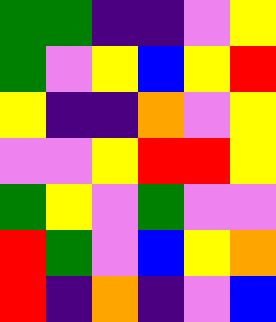[["green", "green", "indigo", "indigo", "violet", "yellow"], ["green", "violet", "yellow", "blue", "yellow", "red"], ["yellow", "indigo", "indigo", "orange", "violet", "yellow"], ["violet", "violet", "yellow", "red", "red", "yellow"], ["green", "yellow", "violet", "green", "violet", "violet"], ["red", "green", "violet", "blue", "yellow", "orange"], ["red", "indigo", "orange", "indigo", "violet", "blue"]]